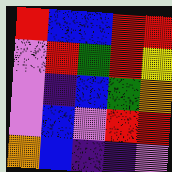[["red", "blue", "blue", "red", "red"], ["violet", "red", "green", "red", "yellow"], ["violet", "indigo", "blue", "green", "orange"], ["violet", "blue", "violet", "red", "red"], ["orange", "blue", "indigo", "indigo", "violet"]]